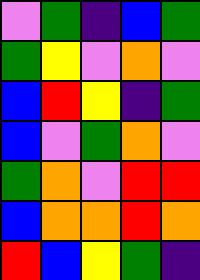[["violet", "green", "indigo", "blue", "green"], ["green", "yellow", "violet", "orange", "violet"], ["blue", "red", "yellow", "indigo", "green"], ["blue", "violet", "green", "orange", "violet"], ["green", "orange", "violet", "red", "red"], ["blue", "orange", "orange", "red", "orange"], ["red", "blue", "yellow", "green", "indigo"]]